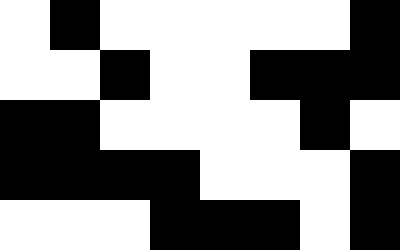[["white", "black", "white", "white", "white", "white", "white", "black"], ["white", "white", "black", "white", "white", "black", "black", "black"], ["black", "black", "white", "white", "white", "white", "black", "white"], ["black", "black", "black", "black", "white", "white", "white", "black"], ["white", "white", "white", "black", "black", "black", "white", "black"]]